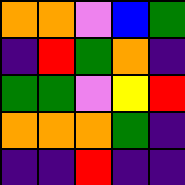[["orange", "orange", "violet", "blue", "green"], ["indigo", "red", "green", "orange", "indigo"], ["green", "green", "violet", "yellow", "red"], ["orange", "orange", "orange", "green", "indigo"], ["indigo", "indigo", "red", "indigo", "indigo"]]